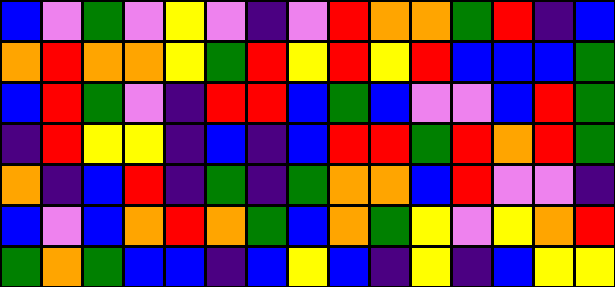[["blue", "violet", "green", "violet", "yellow", "violet", "indigo", "violet", "red", "orange", "orange", "green", "red", "indigo", "blue"], ["orange", "red", "orange", "orange", "yellow", "green", "red", "yellow", "red", "yellow", "red", "blue", "blue", "blue", "green"], ["blue", "red", "green", "violet", "indigo", "red", "red", "blue", "green", "blue", "violet", "violet", "blue", "red", "green"], ["indigo", "red", "yellow", "yellow", "indigo", "blue", "indigo", "blue", "red", "red", "green", "red", "orange", "red", "green"], ["orange", "indigo", "blue", "red", "indigo", "green", "indigo", "green", "orange", "orange", "blue", "red", "violet", "violet", "indigo"], ["blue", "violet", "blue", "orange", "red", "orange", "green", "blue", "orange", "green", "yellow", "violet", "yellow", "orange", "red"], ["green", "orange", "green", "blue", "blue", "indigo", "blue", "yellow", "blue", "indigo", "yellow", "indigo", "blue", "yellow", "yellow"]]